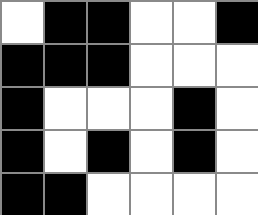[["white", "black", "black", "white", "white", "black"], ["black", "black", "black", "white", "white", "white"], ["black", "white", "white", "white", "black", "white"], ["black", "white", "black", "white", "black", "white"], ["black", "black", "white", "white", "white", "white"]]